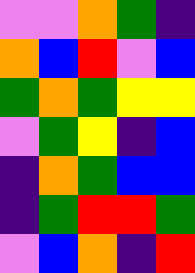[["violet", "violet", "orange", "green", "indigo"], ["orange", "blue", "red", "violet", "blue"], ["green", "orange", "green", "yellow", "yellow"], ["violet", "green", "yellow", "indigo", "blue"], ["indigo", "orange", "green", "blue", "blue"], ["indigo", "green", "red", "red", "green"], ["violet", "blue", "orange", "indigo", "red"]]